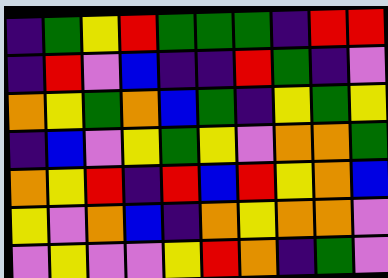[["indigo", "green", "yellow", "red", "green", "green", "green", "indigo", "red", "red"], ["indigo", "red", "violet", "blue", "indigo", "indigo", "red", "green", "indigo", "violet"], ["orange", "yellow", "green", "orange", "blue", "green", "indigo", "yellow", "green", "yellow"], ["indigo", "blue", "violet", "yellow", "green", "yellow", "violet", "orange", "orange", "green"], ["orange", "yellow", "red", "indigo", "red", "blue", "red", "yellow", "orange", "blue"], ["yellow", "violet", "orange", "blue", "indigo", "orange", "yellow", "orange", "orange", "violet"], ["violet", "yellow", "violet", "violet", "yellow", "red", "orange", "indigo", "green", "violet"]]